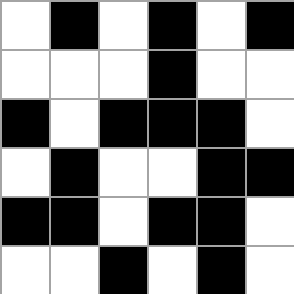[["white", "black", "white", "black", "white", "black"], ["white", "white", "white", "black", "white", "white"], ["black", "white", "black", "black", "black", "white"], ["white", "black", "white", "white", "black", "black"], ["black", "black", "white", "black", "black", "white"], ["white", "white", "black", "white", "black", "white"]]